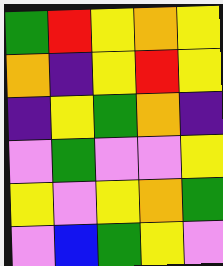[["green", "red", "yellow", "orange", "yellow"], ["orange", "indigo", "yellow", "red", "yellow"], ["indigo", "yellow", "green", "orange", "indigo"], ["violet", "green", "violet", "violet", "yellow"], ["yellow", "violet", "yellow", "orange", "green"], ["violet", "blue", "green", "yellow", "violet"]]